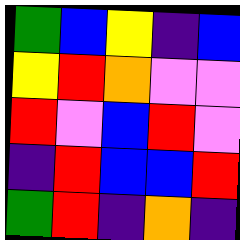[["green", "blue", "yellow", "indigo", "blue"], ["yellow", "red", "orange", "violet", "violet"], ["red", "violet", "blue", "red", "violet"], ["indigo", "red", "blue", "blue", "red"], ["green", "red", "indigo", "orange", "indigo"]]